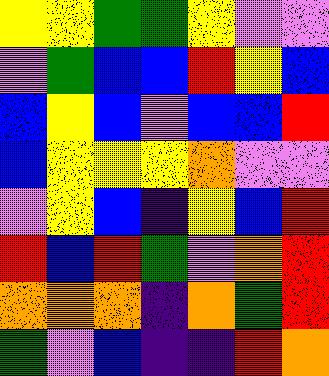[["yellow", "yellow", "green", "green", "yellow", "violet", "violet"], ["violet", "green", "blue", "blue", "red", "yellow", "blue"], ["blue", "yellow", "blue", "violet", "blue", "blue", "red"], ["blue", "yellow", "yellow", "yellow", "orange", "violet", "violet"], ["violet", "yellow", "blue", "indigo", "yellow", "blue", "red"], ["red", "blue", "red", "green", "violet", "orange", "red"], ["orange", "orange", "orange", "indigo", "orange", "green", "red"], ["green", "violet", "blue", "indigo", "indigo", "red", "orange"]]